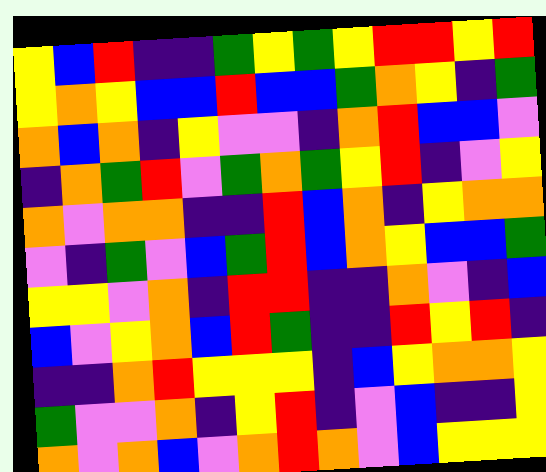[["yellow", "blue", "red", "indigo", "indigo", "green", "yellow", "green", "yellow", "red", "red", "yellow", "red"], ["yellow", "orange", "yellow", "blue", "blue", "red", "blue", "blue", "green", "orange", "yellow", "indigo", "green"], ["orange", "blue", "orange", "indigo", "yellow", "violet", "violet", "indigo", "orange", "red", "blue", "blue", "violet"], ["indigo", "orange", "green", "red", "violet", "green", "orange", "green", "yellow", "red", "indigo", "violet", "yellow"], ["orange", "violet", "orange", "orange", "indigo", "indigo", "red", "blue", "orange", "indigo", "yellow", "orange", "orange"], ["violet", "indigo", "green", "violet", "blue", "green", "red", "blue", "orange", "yellow", "blue", "blue", "green"], ["yellow", "yellow", "violet", "orange", "indigo", "red", "red", "indigo", "indigo", "orange", "violet", "indigo", "blue"], ["blue", "violet", "yellow", "orange", "blue", "red", "green", "indigo", "indigo", "red", "yellow", "red", "indigo"], ["indigo", "indigo", "orange", "red", "yellow", "yellow", "yellow", "indigo", "blue", "yellow", "orange", "orange", "yellow"], ["green", "violet", "violet", "orange", "indigo", "yellow", "red", "indigo", "violet", "blue", "indigo", "indigo", "yellow"], ["orange", "violet", "orange", "blue", "violet", "orange", "red", "orange", "violet", "blue", "yellow", "yellow", "yellow"]]